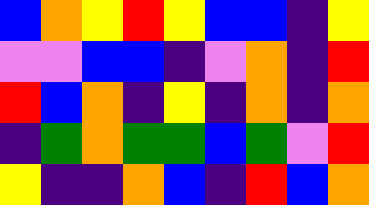[["blue", "orange", "yellow", "red", "yellow", "blue", "blue", "indigo", "yellow"], ["violet", "violet", "blue", "blue", "indigo", "violet", "orange", "indigo", "red"], ["red", "blue", "orange", "indigo", "yellow", "indigo", "orange", "indigo", "orange"], ["indigo", "green", "orange", "green", "green", "blue", "green", "violet", "red"], ["yellow", "indigo", "indigo", "orange", "blue", "indigo", "red", "blue", "orange"]]